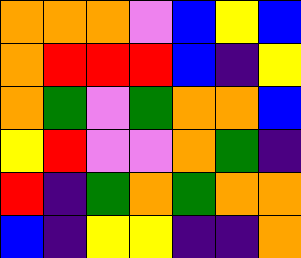[["orange", "orange", "orange", "violet", "blue", "yellow", "blue"], ["orange", "red", "red", "red", "blue", "indigo", "yellow"], ["orange", "green", "violet", "green", "orange", "orange", "blue"], ["yellow", "red", "violet", "violet", "orange", "green", "indigo"], ["red", "indigo", "green", "orange", "green", "orange", "orange"], ["blue", "indigo", "yellow", "yellow", "indigo", "indigo", "orange"]]